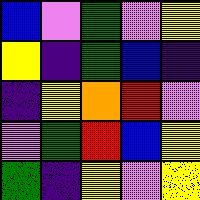[["blue", "violet", "green", "violet", "yellow"], ["yellow", "indigo", "green", "blue", "indigo"], ["indigo", "yellow", "orange", "red", "violet"], ["violet", "green", "red", "blue", "yellow"], ["green", "indigo", "yellow", "violet", "yellow"]]